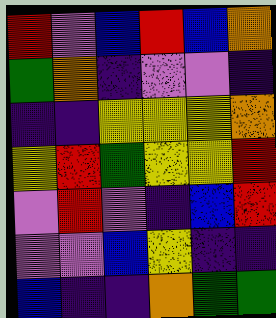[["red", "violet", "blue", "red", "blue", "orange"], ["green", "orange", "indigo", "violet", "violet", "indigo"], ["indigo", "indigo", "yellow", "yellow", "yellow", "orange"], ["yellow", "red", "green", "yellow", "yellow", "red"], ["violet", "red", "violet", "indigo", "blue", "red"], ["violet", "violet", "blue", "yellow", "indigo", "indigo"], ["blue", "indigo", "indigo", "orange", "green", "green"]]